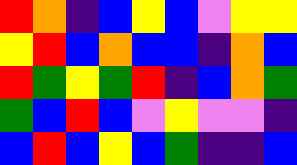[["red", "orange", "indigo", "blue", "yellow", "blue", "violet", "yellow", "yellow"], ["yellow", "red", "blue", "orange", "blue", "blue", "indigo", "orange", "blue"], ["red", "green", "yellow", "green", "red", "indigo", "blue", "orange", "green"], ["green", "blue", "red", "blue", "violet", "yellow", "violet", "violet", "indigo"], ["blue", "red", "blue", "yellow", "blue", "green", "indigo", "indigo", "blue"]]